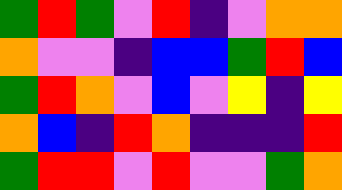[["green", "red", "green", "violet", "red", "indigo", "violet", "orange", "orange"], ["orange", "violet", "violet", "indigo", "blue", "blue", "green", "red", "blue"], ["green", "red", "orange", "violet", "blue", "violet", "yellow", "indigo", "yellow"], ["orange", "blue", "indigo", "red", "orange", "indigo", "indigo", "indigo", "red"], ["green", "red", "red", "violet", "red", "violet", "violet", "green", "orange"]]